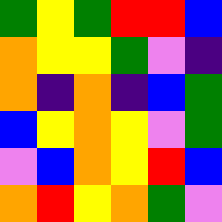[["green", "yellow", "green", "red", "red", "blue"], ["orange", "yellow", "yellow", "green", "violet", "indigo"], ["orange", "indigo", "orange", "indigo", "blue", "green"], ["blue", "yellow", "orange", "yellow", "violet", "green"], ["violet", "blue", "orange", "yellow", "red", "blue"], ["orange", "red", "yellow", "orange", "green", "violet"]]